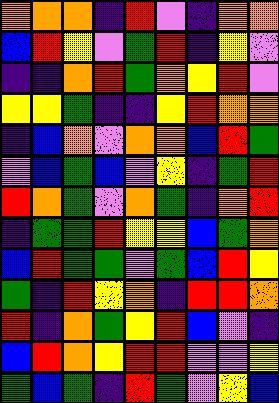[["orange", "orange", "orange", "indigo", "red", "violet", "indigo", "orange", "orange"], ["blue", "red", "yellow", "violet", "green", "red", "indigo", "yellow", "violet"], ["indigo", "indigo", "orange", "red", "green", "orange", "yellow", "red", "violet"], ["yellow", "yellow", "green", "indigo", "indigo", "yellow", "red", "orange", "orange"], ["indigo", "blue", "orange", "violet", "orange", "orange", "blue", "red", "green"], ["violet", "blue", "green", "blue", "violet", "yellow", "indigo", "green", "red"], ["red", "orange", "green", "violet", "orange", "green", "indigo", "orange", "red"], ["indigo", "green", "green", "red", "yellow", "yellow", "blue", "green", "orange"], ["blue", "red", "green", "green", "violet", "green", "blue", "red", "yellow"], ["green", "indigo", "red", "yellow", "orange", "indigo", "red", "red", "orange"], ["red", "indigo", "orange", "green", "yellow", "red", "blue", "violet", "indigo"], ["blue", "red", "orange", "yellow", "red", "red", "violet", "violet", "yellow"], ["green", "blue", "green", "indigo", "red", "green", "violet", "yellow", "blue"]]